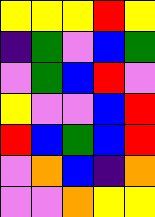[["yellow", "yellow", "yellow", "red", "yellow"], ["indigo", "green", "violet", "blue", "green"], ["violet", "green", "blue", "red", "violet"], ["yellow", "violet", "violet", "blue", "red"], ["red", "blue", "green", "blue", "red"], ["violet", "orange", "blue", "indigo", "orange"], ["violet", "violet", "orange", "yellow", "yellow"]]